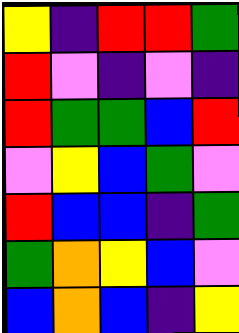[["yellow", "indigo", "red", "red", "green"], ["red", "violet", "indigo", "violet", "indigo"], ["red", "green", "green", "blue", "red"], ["violet", "yellow", "blue", "green", "violet"], ["red", "blue", "blue", "indigo", "green"], ["green", "orange", "yellow", "blue", "violet"], ["blue", "orange", "blue", "indigo", "yellow"]]